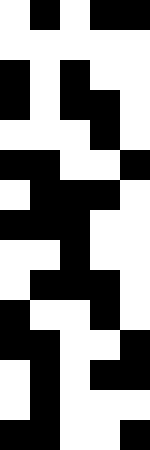[["white", "black", "white", "black", "black"], ["white", "white", "white", "white", "white"], ["black", "white", "black", "white", "white"], ["black", "white", "black", "black", "white"], ["white", "white", "white", "black", "white"], ["black", "black", "white", "white", "black"], ["white", "black", "black", "black", "white"], ["black", "black", "black", "white", "white"], ["white", "white", "black", "white", "white"], ["white", "black", "black", "black", "white"], ["black", "white", "white", "black", "white"], ["black", "black", "white", "white", "black"], ["white", "black", "white", "black", "black"], ["white", "black", "white", "white", "white"], ["black", "black", "white", "white", "black"]]